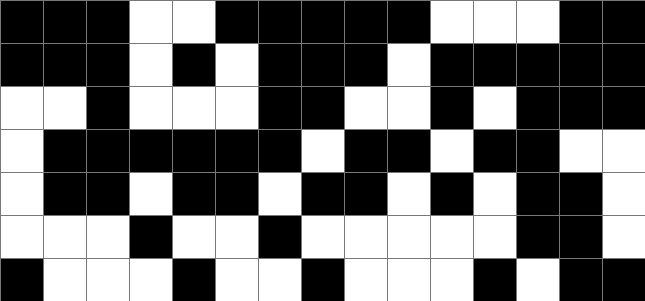[["black", "black", "black", "white", "white", "black", "black", "black", "black", "black", "white", "white", "white", "black", "black"], ["black", "black", "black", "white", "black", "white", "black", "black", "black", "white", "black", "black", "black", "black", "black"], ["white", "white", "black", "white", "white", "white", "black", "black", "white", "white", "black", "white", "black", "black", "black"], ["white", "black", "black", "black", "black", "black", "black", "white", "black", "black", "white", "black", "black", "white", "white"], ["white", "black", "black", "white", "black", "black", "white", "black", "black", "white", "black", "white", "black", "black", "white"], ["white", "white", "white", "black", "white", "white", "black", "white", "white", "white", "white", "white", "black", "black", "white"], ["black", "white", "white", "white", "black", "white", "white", "black", "white", "white", "white", "black", "white", "black", "black"]]